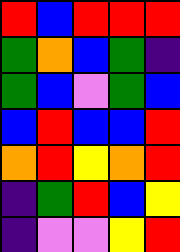[["red", "blue", "red", "red", "red"], ["green", "orange", "blue", "green", "indigo"], ["green", "blue", "violet", "green", "blue"], ["blue", "red", "blue", "blue", "red"], ["orange", "red", "yellow", "orange", "red"], ["indigo", "green", "red", "blue", "yellow"], ["indigo", "violet", "violet", "yellow", "red"]]